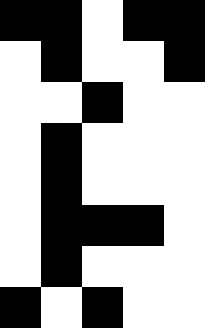[["black", "black", "white", "black", "black"], ["white", "black", "white", "white", "black"], ["white", "white", "black", "white", "white"], ["white", "black", "white", "white", "white"], ["white", "black", "white", "white", "white"], ["white", "black", "black", "black", "white"], ["white", "black", "white", "white", "white"], ["black", "white", "black", "white", "white"]]